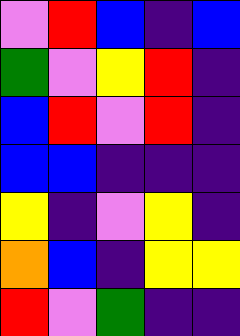[["violet", "red", "blue", "indigo", "blue"], ["green", "violet", "yellow", "red", "indigo"], ["blue", "red", "violet", "red", "indigo"], ["blue", "blue", "indigo", "indigo", "indigo"], ["yellow", "indigo", "violet", "yellow", "indigo"], ["orange", "blue", "indigo", "yellow", "yellow"], ["red", "violet", "green", "indigo", "indigo"]]